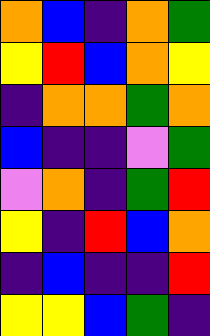[["orange", "blue", "indigo", "orange", "green"], ["yellow", "red", "blue", "orange", "yellow"], ["indigo", "orange", "orange", "green", "orange"], ["blue", "indigo", "indigo", "violet", "green"], ["violet", "orange", "indigo", "green", "red"], ["yellow", "indigo", "red", "blue", "orange"], ["indigo", "blue", "indigo", "indigo", "red"], ["yellow", "yellow", "blue", "green", "indigo"]]